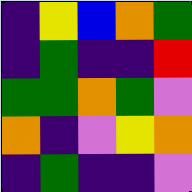[["indigo", "yellow", "blue", "orange", "green"], ["indigo", "green", "indigo", "indigo", "red"], ["green", "green", "orange", "green", "violet"], ["orange", "indigo", "violet", "yellow", "orange"], ["indigo", "green", "indigo", "indigo", "violet"]]